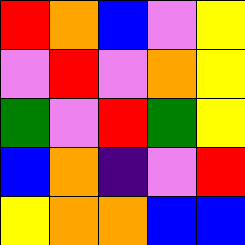[["red", "orange", "blue", "violet", "yellow"], ["violet", "red", "violet", "orange", "yellow"], ["green", "violet", "red", "green", "yellow"], ["blue", "orange", "indigo", "violet", "red"], ["yellow", "orange", "orange", "blue", "blue"]]